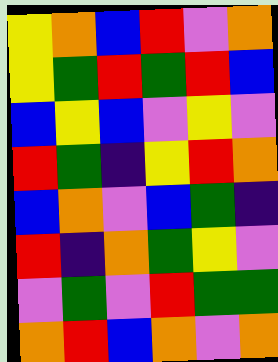[["yellow", "orange", "blue", "red", "violet", "orange"], ["yellow", "green", "red", "green", "red", "blue"], ["blue", "yellow", "blue", "violet", "yellow", "violet"], ["red", "green", "indigo", "yellow", "red", "orange"], ["blue", "orange", "violet", "blue", "green", "indigo"], ["red", "indigo", "orange", "green", "yellow", "violet"], ["violet", "green", "violet", "red", "green", "green"], ["orange", "red", "blue", "orange", "violet", "orange"]]